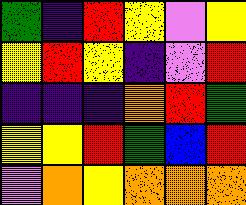[["green", "indigo", "red", "yellow", "violet", "yellow"], ["yellow", "red", "yellow", "indigo", "violet", "red"], ["indigo", "indigo", "indigo", "orange", "red", "green"], ["yellow", "yellow", "red", "green", "blue", "red"], ["violet", "orange", "yellow", "orange", "orange", "orange"]]